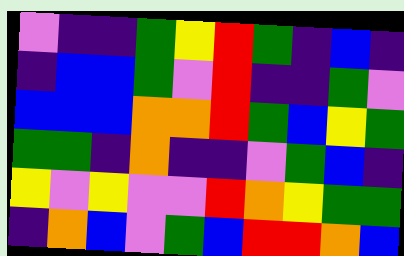[["violet", "indigo", "indigo", "green", "yellow", "red", "green", "indigo", "blue", "indigo"], ["indigo", "blue", "blue", "green", "violet", "red", "indigo", "indigo", "green", "violet"], ["blue", "blue", "blue", "orange", "orange", "red", "green", "blue", "yellow", "green"], ["green", "green", "indigo", "orange", "indigo", "indigo", "violet", "green", "blue", "indigo"], ["yellow", "violet", "yellow", "violet", "violet", "red", "orange", "yellow", "green", "green"], ["indigo", "orange", "blue", "violet", "green", "blue", "red", "red", "orange", "blue"]]